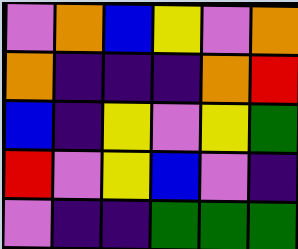[["violet", "orange", "blue", "yellow", "violet", "orange"], ["orange", "indigo", "indigo", "indigo", "orange", "red"], ["blue", "indigo", "yellow", "violet", "yellow", "green"], ["red", "violet", "yellow", "blue", "violet", "indigo"], ["violet", "indigo", "indigo", "green", "green", "green"]]